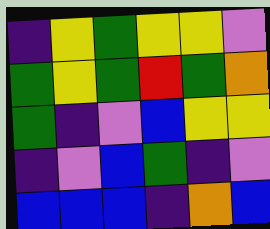[["indigo", "yellow", "green", "yellow", "yellow", "violet"], ["green", "yellow", "green", "red", "green", "orange"], ["green", "indigo", "violet", "blue", "yellow", "yellow"], ["indigo", "violet", "blue", "green", "indigo", "violet"], ["blue", "blue", "blue", "indigo", "orange", "blue"]]